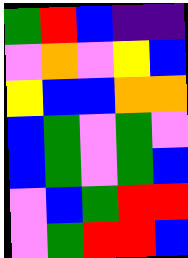[["green", "red", "blue", "indigo", "indigo"], ["violet", "orange", "violet", "yellow", "blue"], ["yellow", "blue", "blue", "orange", "orange"], ["blue", "green", "violet", "green", "violet"], ["blue", "green", "violet", "green", "blue"], ["violet", "blue", "green", "red", "red"], ["violet", "green", "red", "red", "blue"]]